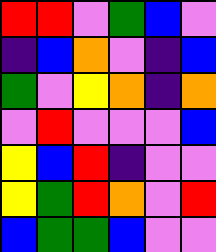[["red", "red", "violet", "green", "blue", "violet"], ["indigo", "blue", "orange", "violet", "indigo", "blue"], ["green", "violet", "yellow", "orange", "indigo", "orange"], ["violet", "red", "violet", "violet", "violet", "blue"], ["yellow", "blue", "red", "indigo", "violet", "violet"], ["yellow", "green", "red", "orange", "violet", "red"], ["blue", "green", "green", "blue", "violet", "violet"]]